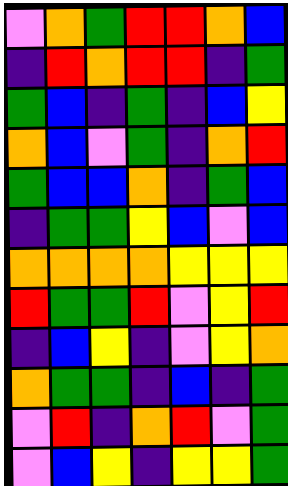[["violet", "orange", "green", "red", "red", "orange", "blue"], ["indigo", "red", "orange", "red", "red", "indigo", "green"], ["green", "blue", "indigo", "green", "indigo", "blue", "yellow"], ["orange", "blue", "violet", "green", "indigo", "orange", "red"], ["green", "blue", "blue", "orange", "indigo", "green", "blue"], ["indigo", "green", "green", "yellow", "blue", "violet", "blue"], ["orange", "orange", "orange", "orange", "yellow", "yellow", "yellow"], ["red", "green", "green", "red", "violet", "yellow", "red"], ["indigo", "blue", "yellow", "indigo", "violet", "yellow", "orange"], ["orange", "green", "green", "indigo", "blue", "indigo", "green"], ["violet", "red", "indigo", "orange", "red", "violet", "green"], ["violet", "blue", "yellow", "indigo", "yellow", "yellow", "green"]]